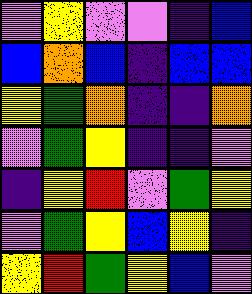[["violet", "yellow", "violet", "violet", "indigo", "blue"], ["blue", "orange", "blue", "indigo", "blue", "blue"], ["yellow", "green", "orange", "indigo", "indigo", "orange"], ["violet", "green", "yellow", "indigo", "indigo", "violet"], ["indigo", "yellow", "red", "violet", "green", "yellow"], ["violet", "green", "yellow", "blue", "yellow", "indigo"], ["yellow", "red", "green", "yellow", "blue", "violet"]]